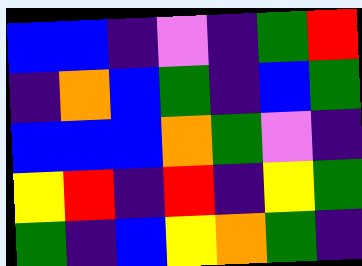[["blue", "blue", "indigo", "violet", "indigo", "green", "red"], ["indigo", "orange", "blue", "green", "indigo", "blue", "green"], ["blue", "blue", "blue", "orange", "green", "violet", "indigo"], ["yellow", "red", "indigo", "red", "indigo", "yellow", "green"], ["green", "indigo", "blue", "yellow", "orange", "green", "indigo"]]